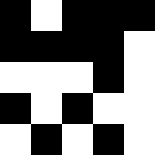[["black", "white", "black", "black", "black"], ["black", "black", "black", "black", "white"], ["white", "white", "white", "black", "white"], ["black", "white", "black", "white", "white"], ["white", "black", "white", "black", "white"]]